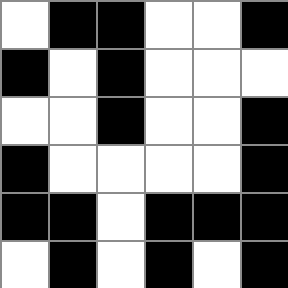[["white", "black", "black", "white", "white", "black"], ["black", "white", "black", "white", "white", "white"], ["white", "white", "black", "white", "white", "black"], ["black", "white", "white", "white", "white", "black"], ["black", "black", "white", "black", "black", "black"], ["white", "black", "white", "black", "white", "black"]]